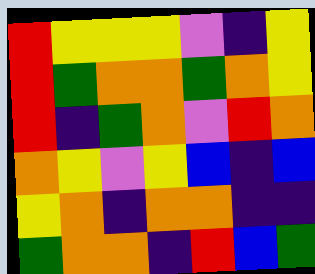[["red", "yellow", "yellow", "yellow", "violet", "indigo", "yellow"], ["red", "green", "orange", "orange", "green", "orange", "yellow"], ["red", "indigo", "green", "orange", "violet", "red", "orange"], ["orange", "yellow", "violet", "yellow", "blue", "indigo", "blue"], ["yellow", "orange", "indigo", "orange", "orange", "indigo", "indigo"], ["green", "orange", "orange", "indigo", "red", "blue", "green"]]